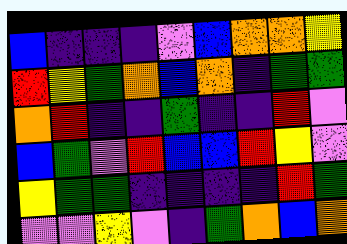[["blue", "indigo", "indigo", "indigo", "violet", "blue", "orange", "orange", "yellow"], ["red", "yellow", "green", "orange", "blue", "orange", "indigo", "green", "green"], ["orange", "red", "indigo", "indigo", "green", "indigo", "indigo", "red", "violet"], ["blue", "green", "violet", "red", "blue", "blue", "red", "yellow", "violet"], ["yellow", "green", "green", "indigo", "indigo", "indigo", "indigo", "red", "green"], ["violet", "violet", "yellow", "violet", "indigo", "green", "orange", "blue", "orange"]]